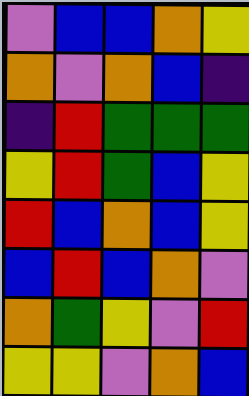[["violet", "blue", "blue", "orange", "yellow"], ["orange", "violet", "orange", "blue", "indigo"], ["indigo", "red", "green", "green", "green"], ["yellow", "red", "green", "blue", "yellow"], ["red", "blue", "orange", "blue", "yellow"], ["blue", "red", "blue", "orange", "violet"], ["orange", "green", "yellow", "violet", "red"], ["yellow", "yellow", "violet", "orange", "blue"]]